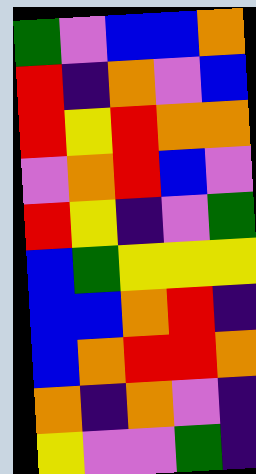[["green", "violet", "blue", "blue", "orange"], ["red", "indigo", "orange", "violet", "blue"], ["red", "yellow", "red", "orange", "orange"], ["violet", "orange", "red", "blue", "violet"], ["red", "yellow", "indigo", "violet", "green"], ["blue", "green", "yellow", "yellow", "yellow"], ["blue", "blue", "orange", "red", "indigo"], ["blue", "orange", "red", "red", "orange"], ["orange", "indigo", "orange", "violet", "indigo"], ["yellow", "violet", "violet", "green", "indigo"]]